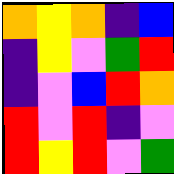[["orange", "yellow", "orange", "indigo", "blue"], ["indigo", "yellow", "violet", "green", "red"], ["indigo", "violet", "blue", "red", "orange"], ["red", "violet", "red", "indigo", "violet"], ["red", "yellow", "red", "violet", "green"]]